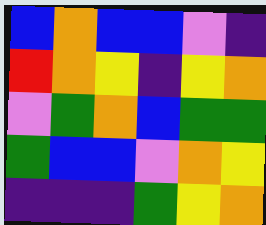[["blue", "orange", "blue", "blue", "violet", "indigo"], ["red", "orange", "yellow", "indigo", "yellow", "orange"], ["violet", "green", "orange", "blue", "green", "green"], ["green", "blue", "blue", "violet", "orange", "yellow"], ["indigo", "indigo", "indigo", "green", "yellow", "orange"]]